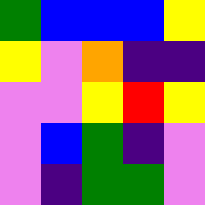[["green", "blue", "blue", "blue", "yellow"], ["yellow", "violet", "orange", "indigo", "indigo"], ["violet", "violet", "yellow", "red", "yellow"], ["violet", "blue", "green", "indigo", "violet"], ["violet", "indigo", "green", "green", "violet"]]